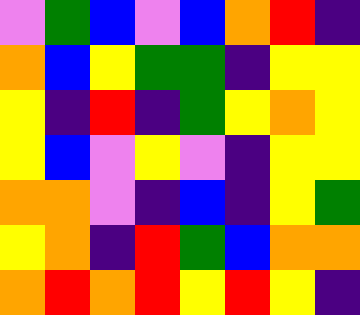[["violet", "green", "blue", "violet", "blue", "orange", "red", "indigo"], ["orange", "blue", "yellow", "green", "green", "indigo", "yellow", "yellow"], ["yellow", "indigo", "red", "indigo", "green", "yellow", "orange", "yellow"], ["yellow", "blue", "violet", "yellow", "violet", "indigo", "yellow", "yellow"], ["orange", "orange", "violet", "indigo", "blue", "indigo", "yellow", "green"], ["yellow", "orange", "indigo", "red", "green", "blue", "orange", "orange"], ["orange", "red", "orange", "red", "yellow", "red", "yellow", "indigo"]]